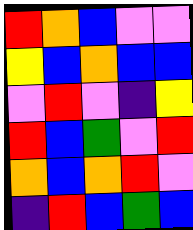[["red", "orange", "blue", "violet", "violet"], ["yellow", "blue", "orange", "blue", "blue"], ["violet", "red", "violet", "indigo", "yellow"], ["red", "blue", "green", "violet", "red"], ["orange", "blue", "orange", "red", "violet"], ["indigo", "red", "blue", "green", "blue"]]